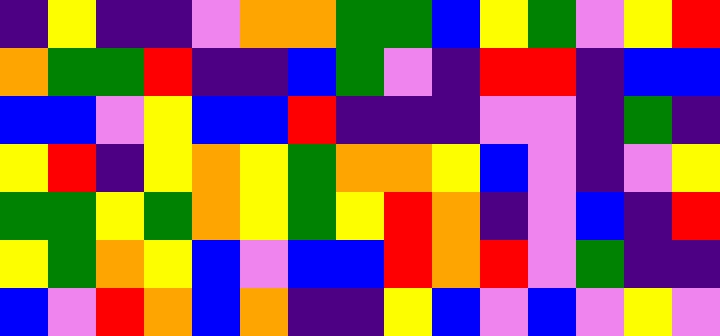[["indigo", "yellow", "indigo", "indigo", "violet", "orange", "orange", "green", "green", "blue", "yellow", "green", "violet", "yellow", "red"], ["orange", "green", "green", "red", "indigo", "indigo", "blue", "green", "violet", "indigo", "red", "red", "indigo", "blue", "blue"], ["blue", "blue", "violet", "yellow", "blue", "blue", "red", "indigo", "indigo", "indigo", "violet", "violet", "indigo", "green", "indigo"], ["yellow", "red", "indigo", "yellow", "orange", "yellow", "green", "orange", "orange", "yellow", "blue", "violet", "indigo", "violet", "yellow"], ["green", "green", "yellow", "green", "orange", "yellow", "green", "yellow", "red", "orange", "indigo", "violet", "blue", "indigo", "red"], ["yellow", "green", "orange", "yellow", "blue", "violet", "blue", "blue", "red", "orange", "red", "violet", "green", "indigo", "indigo"], ["blue", "violet", "red", "orange", "blue", "orange", "indigo", "indigo", "yellow", "blue", "violet", "blue", "violet", "yellow", "violet"]]